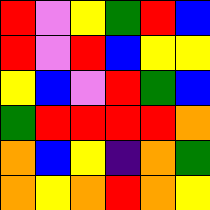[["red", "violet", "yellow", "green", "red", "blue"], ["red", "violet", "red", "blue", "yellow", "yellow"], ["yellow", "blue", "violet", "red", "green", "blue"], ["green", "red", "red", "red", "red", "orange"], ["orange", "blue", "yellow", "indigo", "orange", "green"], ["orange", "yellow", "orange", "red", "orange", "yellow"]]